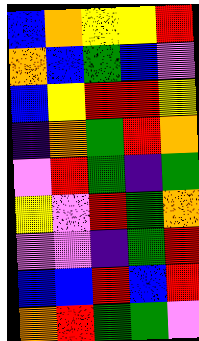[["blue", "orange", "yellow", "yellow", "red"], ["orange", "blue", "green", "blue", "violet"], ["blue", "yellow", "red", "red", "yellow"], ["indigo", "orange", "green", "red", "orange"], ["violet", "red", "green", "indigo", "green"], ["yellow", "violet", "red", "green", "orange"], ["violet", "violet", "indigo", "green", "red"], ["blue", "blue", "red", "blue", "red"], ["orange", "red", "green", "green", "violet"]]